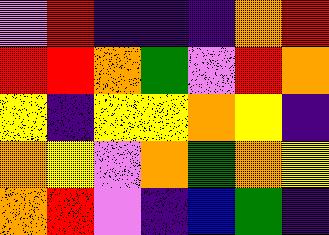[["violet", "red", "indigo", "indigo", "indigo", "orange", "red"], ["red", "red", "orange", "green", "violet", "red", "orange"], ["yellow", "indigo", "yellow", "yellow", "orange", "yellow", "indigo"], ["orange", "yellow", "violet", "orange", "green", "orange", "yellow"], ["orange", "red", "violet", "indigo", "blue", "green", "indigo"]]